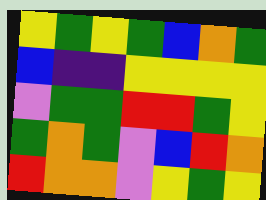[["yellow", "green", "yellow", "green", "blue", "orange", "green"], ["blue", "indigo", "indigo", "yellow", "yellow", "yellow", "yellow"], ["violet", "green", "green", "red", "red", "green", "yellow"], ["green", "orange", "green", "violet", "blue", "red", "orange"], ["red", "orange", "orange", "violet", "yellow", "green", "yellow"]]